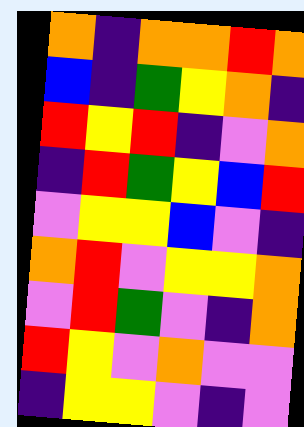[["orange", "indigo", "orange", "orange", "red", "orange"], ["blue", "indigo", "green", "yellow", "orange", "indigo"], ["red", "yellow", "red", "indigo", "violet", "orange"], ["indigo", "red", "green", "yellow", "blue", "red"], ["violet", "yellow", "yellow", "blue", "violet", "indigo"], ["orange", "red", "violet", "yellow", "yellow", "orange"], ["violet", "red", "green", "violet", "indigo", "orange"], ["red", "yellow", "violet", "orange", "violet", "violet"], ["indigo", "yellow", "yellow", "violet", "indigo", "violet"]]